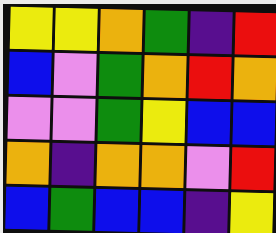[["yellow", "yellow", "orange", "green", "indigo", "red"], ["blue", "violet", "green", "orange", "red", "orange"], ["violet", "violet", "green", "yellow", "blue", "blue"], ["orange", "indigo", "orange", "orange", "violet", "red"], ["blue", "green", "blue", "blue", "indigo", "yellow"]]